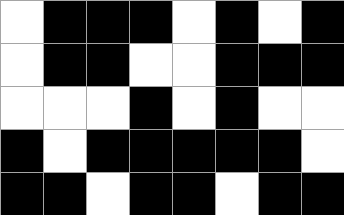[["white", "black", "black", "black", "white", "black", "white", "black"], ["white", "black", "black", "white", "white", "black", "black", "black"], ["white", "white", "white", "black", "white", "black", "white", "white"], ["black", "white", "black", "black", "black", "black", "black", "white"], ["black", "black", "white", "black", "black", "white", "black", "black"]]